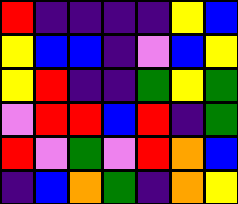[["red", "indigo", "indigo", "indigo", "indigo", "yellow", "blue"], ["yellow", "blue", "blue", "indigo", "violet", "blue", "yellow"], ["yellow", "red", "indigo", "indigo", "green", "yellow", "green"], ["violet", "red", "red", "blue", "red", "indigo", "green"], ["red", "violet", "green", "violet", "red", "orange", "blue"], ["indigo", "blue", "orange", "green", "indigo", "orange", "yellow"]]